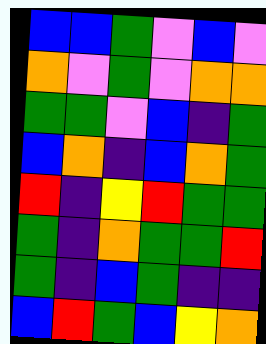[["blue", "blue", "green", "violet", "blue", "violet"], ["orange", "violet", "green", "violet", "orange", "orange"], ["green", "green", "violet", "blue", "indigo", "green"], ["blue", "orange", "indigo", "blue", "orange", "green"], ["red", "indigo", "yellow", "red", "green", "green"], ["green", "indigo", "orange", "green", "green", "red"], ["green", "indigo", "blue", "green", "indigo", "indigo"], ["blue", "red", "green", "blue", "yellow", "orange"]]